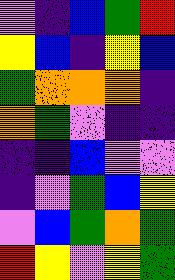[["violet", "indigo", "blue", "green", "red"], ["yellow", "blue", "indigo", "yellow", "blue"], ["green", "orange", "orange", "orange", "indigo"], ["orange", "green", "violet", "indigo", "indigo"], ["indigo", "indigo", "blue", "violet", "violet"], ["indigo", "violet", "green", "blue", "yellow"], ["violet", "blue", "green", "orange", "green"], ["red", "yellow", "violet", "yellow", "green"]]